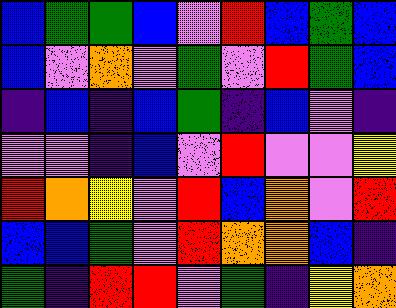[["blue", "green", "green", "blue", "violet", "red", "blue", "green", "blue"], ["blue", "violet", "orange", "violet", "green", "violet", "red", "green", "blue"], ["indigo", "blue", "indigo", "blue", "green", "indigo", "blue", "violet", "indigo"], ["violet", "violet", "indigo", "blue", "violet", "red", "violet", "violet", "yellow"], ["red", "orange", "yellow", "violet", "red", "blue", "orange", "violet", "red"], ["blue", "blue", "green", "violet", "red", "orange", "orange", "blue", "indigo"], ["green", "indigo", "red", "red", "violet", "green", "indigo", "yellow", "orange"]]